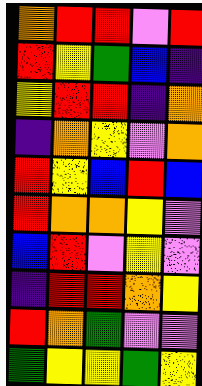[["orange", "red", "red", "violet", "red"], ["red", "yellow", "green", "blue", "indigo"], ["yellow", "red", "red", "indigo", "orange"], ["indigo", "orange", "yellow", "violet", "orange"], ["red", "yellow", "blue", "red", "blue"], ["red", "orange", "orange", "yellow", "violet"], ["blue", "red", "violet", "yellow", "violet"], ["indigo", "red", "red", "orange", "yellow"], ["red", "orange", "green", "violet", "violet"], ["green", "yellow", "yellow", "green", "yellow"]]